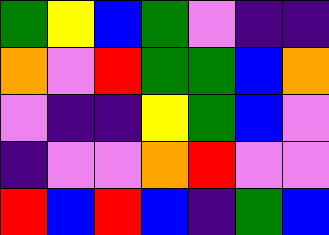[["green", "yellow", "blue", "green", "violet", "indigo", "indigo"], ["orange", "violet", "red", "green", "green", "blue", "orange"], ["violet", "indigo", "indigo", "yellow", "green", "blue", "violet"], ["indigo", "violet", "violet", "orange", "red", "violet", "violet"], ["red", "blue", "red", "blue", "indigo", "green", "blue"]]